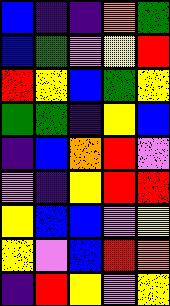[["blue", "indigo", "indigo", "orange", "green"], ["blue", "green", "violet", "yellow", "red"], ["red", "yellow", "blue", "green", "yellow"], ["green", "green", "indigo", "yellow", "blue"], ["indigo", "blue", "orange", "red", "violet"], ["violet", "indigo", "yellow", "red", "red"], ["yellow", "blue", "blue", "violet", "yellow"], ["yellow", "violet", "blue", "red", "orange"], ["indigo", "red", "yellow", "violet", "yellow"]]